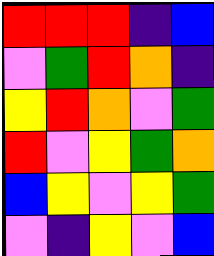[["red", "red", "red", "indigo", "blue"], ["violet", "green", "red", "orange", "indigo"], ["yellow", "red", "orange", "violet", "green"], ["red", "violet", "yellow", "green", "orange"], ["blue", "yellow", "violet", "yellow", "green"], ["violet", "indigo", "yellow", "violet", "blue"]]